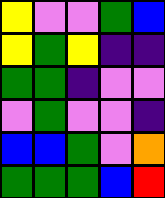[["yellow", "violet", "violet", "green", "blue"], ["yellow", "green", "yellow", "indigo", "indigo"], ["green", "green", "indigo", "violet", "violet"], ["violet", "green", "violet", "violet", "indigo"], ["blue", "blue", "green", "violet", "orange"], ["green", "green", "green", "blue", "red"]]